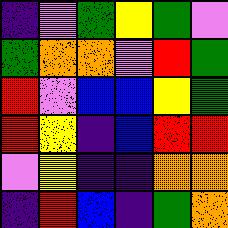[["indigo", "violet", "green", "yellow", "green", "violet"], ["green", "orange", "orange", "violet", "red", "green"], ["red", "violet", "blue", "blue", "yellow", "green"], ["red", "yellow", "indigo", "blue", "red", "red"], ["violet", "yellow", "indigo", "indigo", "orange", "orange"], ["indigo", "red", "blue", "indigo", "green", "orange"]]